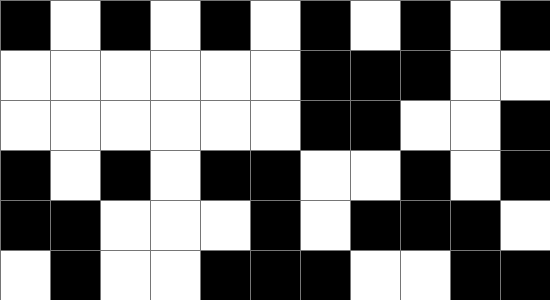[["black", "white", "black", "white", "black", "white", "black", "white", "black", "white", "black"], ["white", "white", "white", "white", "white", "white", "black", "black", "black", "white", "white"], ["white", "white", "white", "white", "white", "white", "black", "black", "white", "white", "black"], ["black", "white", "black", "white", "black", "black", "white", "white", "black", "white", "black"], ["black", "black", "white", "white", "white", "black", "white", "black", "black", "black", "white"], ["white", "black", "white", "white", "black", "black", "black", "white", "white", "black", "black"]]